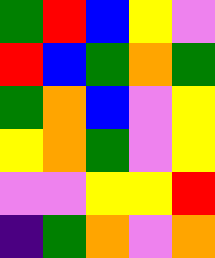[["green", "red", "blue", "yellow", "violet"], ["red", "blue", "green", "orange", "green"], ["green", "orange", "blue", "violet", "yellow"], ["yellow", "orange", "green", "violet", "yellow"], ["violet", "violet", "yellow", "yellow", "red"], ["indigo", "green", "orange", "violet", "orange"]]